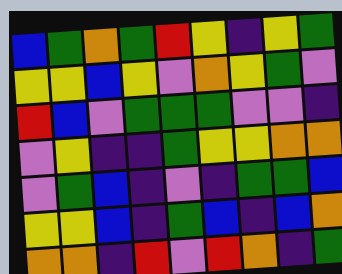[["blue", "green", "orange", "green", "red", "yellow", "indigo", "yellow", "green"], ["yellow", "yellow", "blue", "yellow", "violet", "orange", "yellow", "green", "violet"], ["red", "blue", "violet", "green", "green", "green", "violet", "violet", "indigo"], ["violet", "yellow", "indigo", "indigo", "green", "yellow", "yellow", "orange", "orange"], ["violet", "green", "blue", "indigo", "violet", "indigo", "green", "green", "blue"], ["yellow", "yellow", "blue", "indigo", "green", "blue", "indigo", "blue", "orange"], ["orange", "orange", "indigo", "red", "violet", "red", "orange", "indigo", "green"]]